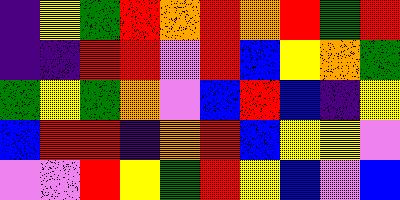[["indigo", "yellow", "green", "red", "orange", "red", "orange", "red", "green", "red"], ["indigo", "indigo", "red", "red", "violet", "red", "blue", "yellow", "orange", "green"], ["green", "yellow", "green", "orange", "violet", "blue", "red", "blue", "indigo", "yellow"], ["blue", "red", "red", "indigo", "orange", "red", "blue", "yellow", "yellow", "violet"], ["violet", "violet", "red", "yellow", "green", "red", "yellow", "blue", "violet", "blue"]]